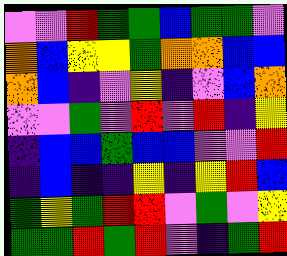[["violet", "violet", "red", "green", "green", "blue", "green", "green", "violet"], ["orange", "blue", "yellow", "yellow", "green", "orange", "orange", "blue", "blue"], ["orange", "blue", "indigo", "violet", "yellow", "indigo", "violet", "blue", "orange"], ["violet", "violet", "green", "violet", "red", "violet", "red", "indigo", "yellow"], ["indigo", "blue", "blue", "green", "blue", "blue", "violet", "violet", "red"], ["indigo", "blue", "indigo", "indigo", "yellow", "indigo", "yellow", "red", "blue"], ["green", "yellow", "green", "red", "red", "violet", "green", "violet", "yellow"], ["green", "green", "red", "green", "red", "violet", "indigo", "green", "red"]]